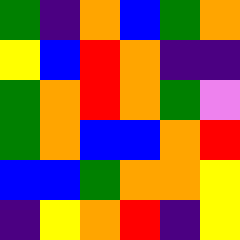[["green", "indigo", "orange", "blue", "green", "orange"], ["yellow", "blue", "red", "orange", "indigo", "indigo"], ["green", "orange", "red", "orange", "green", "violet"], ["green", "orange", "blue", "blue", "orange", "red"], ["blue", "blue", "green", "orange", "orange", "yellow"], ["indigo", "yellow", "orange", "red", "indigo", "yellow"]]